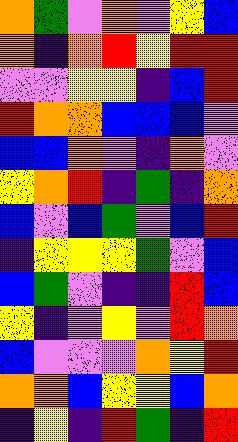[["orange", "green", "violet", "orange", "violet", "yellow", "blue"], ["orange", "indigo", "orange", "red", "yellow", "red", "red"], ["violet", "violet", "yellow", "yellow", "indigo", "blue", "red"], ["red", "orange", "orange", "blue", "blue", "blue", "violet"], ["blue", "blue", "orange", "violet", "indigo", "orange", "violet"], ["yellow", "orange", "red", "indigo", "green", "indigo", "orange"], ["blue", "violet", "blue", "green", "violet", "blue", "red"], ["indigo", "yellow", "yellow", "yellow", "green", "violet", "blue"], ["blue", "green", "violet", "indigo", "indigo", "red", "blue"], ["yellow", "indigo", "violet", "yellow", "violet", "red", "orange"], ["blue", "violet", "violet", "violet", "orange", "yellow", "red"], ["orange", "orange", "blue", "yellow", "yellow", "blue", "orange"], ["indigo", "yellow", "indigo", "red", "green", "indigo", "red"]]